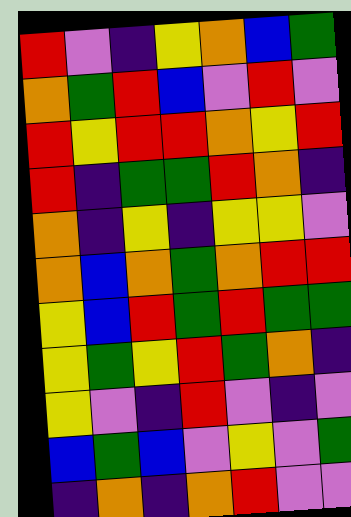[["red", "violet", "indigo", "yellow", "orange", "blue", "green"], ["orange", "green", "red", "blue", "violet", "red", "violet"], ["red", "yellow", "red", "red", "orange", "yellow", "red"], ["red", "indigo", "green", "green", "red", "orange", "indigo"], ["orange", "indigo", "yellow", "indigo", "yellow", "yellow", "violet"], ["orange", "blue", "orange", "green", "orange", "red", "red"], ["yellow", "blue", "red", "green", "red", "green", "green"], ["yellow", "green", "yellow", "red", "green", "orange", "indigo"], ["yellow", "violet", "indigo", "red", "violet", "indigo", "violet"], ["blue", "green", "blue", "violet", "yellow", "violet", "green"], ["indigo", "orange", "indigo", "orange", "red", "violet", "violet"]]